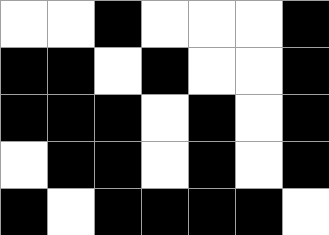[["white", "white", "black", "white", "white", "white", "black"], ["black", "black", "white", "black", "white", "white", "black"], ["black", "black", "black", "white", "black", "white", "black"], ["white", "black", "black", "white", "black", "white", "black"], ["black", "white", "black", "black", "black", "black", "white"]]